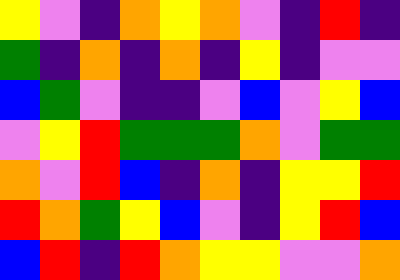[["yellow", "violet", "indigo", "orange", "yellow", "orange", "violet", "indigo", "red", "indigo"], ["green", "indigo", "orange", "indigo", "orange", "indigo", "yellow", "indigo", "violet", "violet"], ["blue", "green", "violet", "indigo", "indigo", "violet", "blue", "violet", "yellow", "blue"], ["violet", "yellow", "red", "green", "green", "green", "orange", "violet", "green", "green"], ["orange", "violet", "red", "blue", "indigo", "orange", "indigo", "yellow", "yellow", "red"], ["red", "orange", "green", "yellow", "blue", "violet", "indigo", "yellow", "red", "blue"], ["blue", "red", "indigo", "red", "orange", "yellow", "yellow", "violet", "violet", "orange"]]